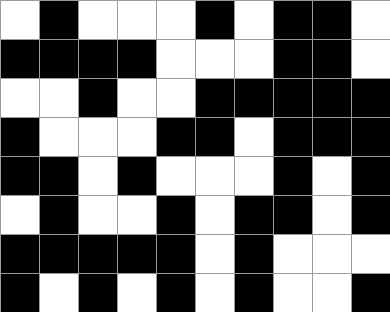[["white", "black", "white", "white", "white", "black", "white", "black", "black", "white"], ["black", "black", "black", "black", "white", "white", "white", "black", "black", "white"], ["white", "white", "black", "white", "white", "black", "black", "black", "black", "black"], ["black", "white", "white", "white", "black", "black", "white", "black", "black", "black"], ["black", "black", "white", "black", "white", "white", "white", "black", "white", "black"], ["white", "black", "white", "white", "black", "white", "black", "black", "white", "black"], ["black", "black", "black", "black", "black", "white", "black", "white", "white", "white"], ["black", "white", "black", "white", "black", "white", "black", "white", "white", "black"]]